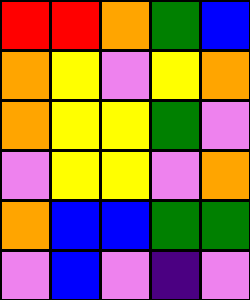[["red", "red", "orange", "green", "blue"], ["orange", "yellow", "violet", "yellow", "orange"], ["orange", "yellow", "yellow", "green", "violet"], ["violet", "yellow", "yellow", "violet", "orange"], ["orange", "blue", "blue", "green", "green"], ["violet", "blue", "violet", "indigo", "violet"]]